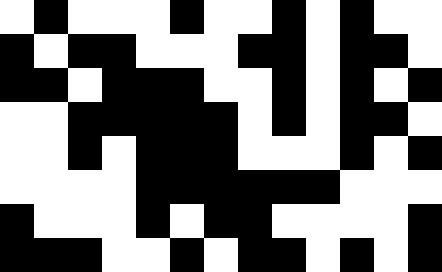[["white", "black", "white", "white", "white", "black", "white", "white", "black", "white", "black", "white", "white"], ["black", "white", "black", "black", "white", "white", "white", "black", "black", "white", "black", "black", "white"], ["black", "black", "white", "black", "black", "black", "white", "white", "black", "white", "black", "white", "black"], ["white", "white", "black", "black", "black", "black", "black", "white", "black", "white", "black", "black", "white"], ["white", "white", "black", "white", "black", "black", "black", "white", "white", "white", "black", "white", "black"], ["white", "white", "white", "white", "black", "black", "black", "black", "black", "black", "white", "white", "white"], ["black", "white", "white", "white", "black", "white", "black", "black", "white", "white", "white", "white", "black"], ["black", "black", "black", "white", "white", "black", "white", "black", "black", "white", "black", "white", "black"]]